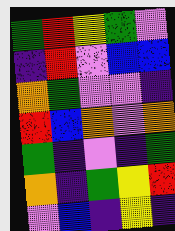[["green", "red", "yellow", "green", "violet"], ["indigo", "red", "violet", "blue", "blue"], ["orange", "green", "violet", "violet", "indigo"], ["red", "blue", "orange", "violet", "orange"], ["green", "indigo", "violet", "indigo", "green"], ["orange", "indigo", "green", "yellow", "red"], ["violet", "blue", "indigo", "yellow", "indigo"]]